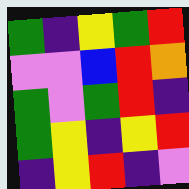[["green", "indigo", "yellow", "green", "red"], ["violet", "violet", "blue", "red", "orange"], ["green", "violet", "green", "red", "indigo"], ["green", "yellow", "indigo", "yellow", "red"], ["indigo", "yellow", "red", "indigo", "violet"]]